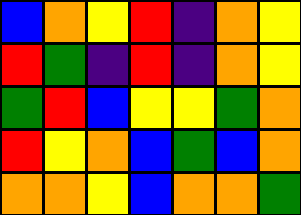[["blue", "orange", "yellow", "red", "indigo", "orange", "yellow"], ["red", "green", "indigo", "red", "indigo", "orange", "yellow"], ["green", "red", "blue", "yellow", "yellow", "green", "orange"], ["red", "yellow", "orange", "blue", "green", "blue", "orange"], ["orange", "orange", "yellow", "blue", "orange", "orange", "green"]]